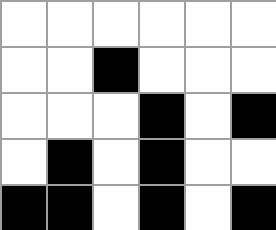[["white", "white", "white", "white", "white", "white"], ["white", "white", "black", "white", "white", "white"], ["white", "white", "white", "black", "white", "black"], ["white", "black", "white", "black", "white", "white"], ["black", "black", "white", "black", "white", "black"]]